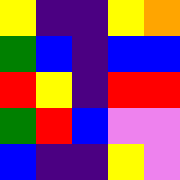[["yellow", "indigo", "indigo", "yellow", "orange"], ["green", "blue", "indigo", "blue", "blue"], ["red", "yellow", "indigo", "red", "red"], ["green", "red", "blue", "violet", "violet"], ["blue", "indigo", "indigo", "yellow", "violet"]]